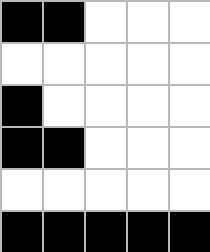[["black", "black", "white", "white", "white"], ["white", "white", "white", "white", "white"], ["black", "white", "white", "white", "white"], ["black", "black", "white", "white", "white"], ["white", "white", "white", "white", "white"], ["black", "black", "black", "black", "black"]]